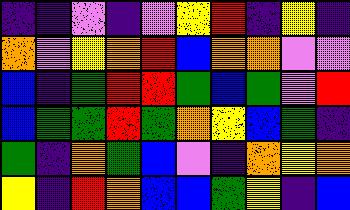[["indigo", "indigo", "violet", "indigo", "violet", "yellow", "red", "indigo", "yellow", "indigo"], ["orange", "violet", "yellow", "orange", "red", "blue", "orange", "orange", "violet", "violet"], ["blue", "indigo", "green", "red", "red", "green", "blue", "green", "violet", "red"], ["blue", "green", "green", "red", "green", "orange", "yellow", "blue", "green", "indigo"], ["green", "indigo", "orange", "green", "blue", "violet", "indigo", "orange", "yellow", "orange"], ["yellow", "indigo", "red", "orange", "blue", "blue", "green", "yellow", "indigo", "blue"]]